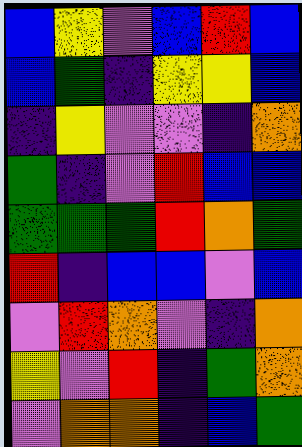[["blue", "yellow", "violet", "blue", "red", "blue"], ["blue", "green", "indigo", "yellow", "yellow", "blue"], ["indigo", "yellow", "violet", "violet", "indigo", "orange"], ["green", "indigo", "violet", "red", "blue", "blue"], ["green", "green", "green", "red", "orange", "green"], ["red", "indigo", "blue", "blue", "violet", "blue"], ["violet", "red", "orange", "violet", "indigo", "orange"], ["yellow", "violet", "red", "indigo", "green", "orange"], ["violet", "orange", "orange", "indigo", "blue", "green"]]